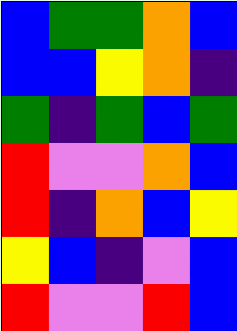[["blue", "green", "green", "orange", "blue"], ["blue", "blue", "yellow", "orange", "indigo"], ["green", "indigo", "green", "blue", "green"], ["red", "violet", "violet", "orange", "blue"], ["red", "indigo", "orange", "blue", "yellow"], ["yellow", "blue", "indigo", "violet", "blue"], ["red", "violet", "violet", "red", "blue"]]